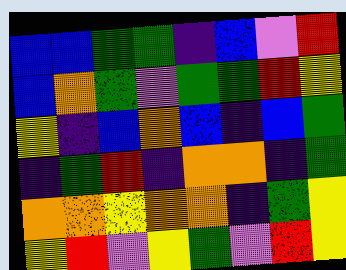[["blue", "blue", "green", "green", "indigo", "blue", "violet", "red"], ["blue", "orange", "green", "violet", "green", "green", "red", "yellow"], ["yellow", "indigo", "blue", "orange", "blue", "indigo", "blue", "green"], ["indigo", "green", "red", "indigo", "orange", "orange", "indigo", "green"], ["orange", "orange", "yellow", "orange", "orange", "indigo", "green", "yellow"], ["yellow", "red", "violet", "yellow", "green", "violet", "red", "yellow"]]